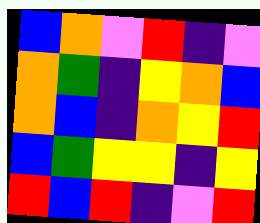[["blue", "orange", "violet", "red", "indigo", "violet"], ["orange", "green", "indigo", "yellow", "orange", "blue"], ["orange", "blue", "indigo", "orange", "yellow", "red"], ["blue", "green", "yellow", "yellow", "indigo", "yellow"], ["red", "blue", "red", "indigo", "violet", "red"]]